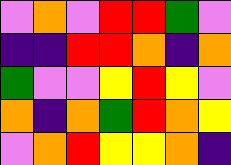[["violet", "orange", "violet", "red", "red", "green", "violet"], ["indigo", "indigo", "red", "red", "orange", "indigo", "orange"], ["green", "violet", "violet", "yellow", "red", "yellow", "violet"], ["orange", "indigo", "orange", "green", "red", "orange", "yellow"], ["violet", "orange", "red", "yellow", "yellow", "orange", "indigo"]]